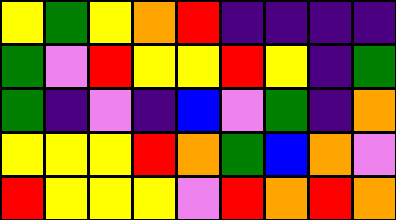[["yellow", "green", "yellow", "orange", "red", "indigo", "indigo", "indigo", "indigo"], ["green", "violet", "red", "yellow", "yellow", "red", "yellow", "indigo", "green"], ["green", "indigo", "violet", "indigo", "blue", "violet", "green", "indigo", "orange"], ["yellow", "yellow", "yellow", "red", "orange", "green", "blue", "orange", "violet"], ["red", "yellow", "yellow", "yellow", "violet", "red", "orange", "red", "orange"]]